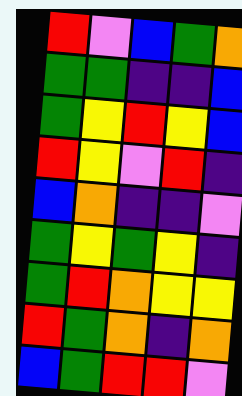[["red", "violet", "blue", "green", "orange"], ["green", "green", "indigo", "indigo", "blue"], ["green", "yellow", "red", "yellow", "blue"], ["red", "yellow", "violet", "red", "indigo"], ["blue", "orange", "indigo", "indigo", "violet"], ["green", "yellow", "green", "yellow", "indigo"], ["green", "red", "orange", "yellow", "yellow"], ["red", "green", "orange", "indigo", "orange"], ["blue", "green", "red", "red", "violet"]]